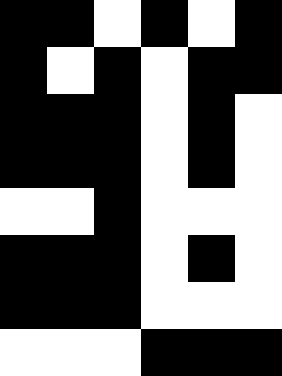[["black", "black", "white", "black", "white", "black"], ["black", "white", "black", "white", "black", "black"], ["black", "black", "black", "white", "black", "white"], ["black", "black", "black", "white", "black", "white"], ["white", "white", "black", "white", "white", "white"], ["black", "black", "black", "white", "black", "white"], ["black", "black", "black", "white", "white", "white"], ["white", "white", "white", "black", "black", "black"]]